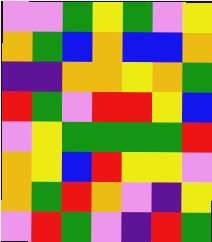[["violet", "violet", "green", "yellow", "green", "violet", "yellow"], ["orange", "green", "blue", "orange", "blue", "blue", "orange"], ["indigo", "indigo", "orange", "orange", "yellow", "orange", "green"], ["red", "green", "violet", "red", "red", "yellow", "blue"], ["violet", "yellow", "green", "green", "green", "green", "red"], ["orange", "yellow", "blue", "red", "yellow", "yellow", "violet"], ["orange", "green", "red", "orange", "violet", "indigo", "yellow"], ["violet", "red", "green", "violet", "indigo", "red", "green"]]